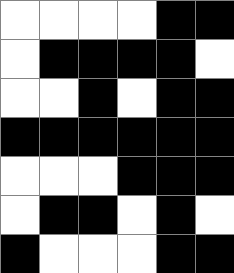[["white", "white", "white", "white", "black", "black"], ["white", "black", "black", "black", "black", "white"], ["white", "white", "black", "white", "black", "black"], ["black", "black", "black", "black", "black", "black"], ["white", "white", "white", "black", "black", "black"], ["white", "black", "black", "white", "black", "white"], ["black", "white", "white", "white", "black", "black"]]